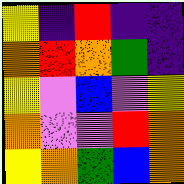[["yellow", "indigo", "red", "indigo", "indigo"], ["orange", "red", "orange", "green", "indigo"], ["yellow", "violet", "blue", "violet", "yellow"], ["orange", "violet", "violet", "red", "orange"], ["yellow", "orange", "green", "blue", "orange"]]